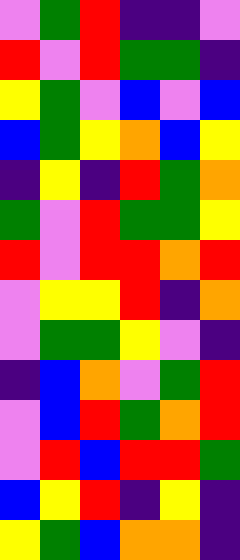[["violet", "green", "red", "indigo", "indigo", "violet"], ["red", "violet", "red", "green", "green", "indigo"], ["yellow", "green", "violet", "blue", "violet", "blue"], ["blue", "green", "yellow", "orange", "blue", "yellow"], ["indigo", "yellow", "indigo", "red", "green", "orange"], ["green", "violet", "red", "green", "green", "yellow"], ["red", "violet", "red", "red", "orange", "red"], ["violet", "yellow", "yellow", "red", "indigo", "orange"], ["violet", "green", "green", "yellow", "violet", "indigo"], ["indigo", "blue", "orange", "violet", "green", "red"], ["violet", "blue", "red", "green", "orange", "red"], ["violet", "red", "blue", "red", "red", "green"], ["blue", "yellow", "red", "indigo", "yellow", "indigo"], ["yellow", "green", "blue", "orange", "orange", "indigo"]]